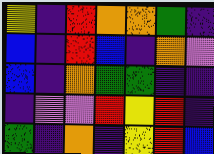[["yellow", "indigo", "red", "orange", "orange", "green", "indigo"], ["blue", "indigo", "red", "blue", "indigo", "orange", "violet"], ["blue", "indigo", "orange", "green", "green", "indigo", "indigo"], ["indigo", "violet", "violet", "red", "yellow", "red", "indigo"], ["green", "indigo", "orange", "indigo", "yellow", "red", "blue"]]